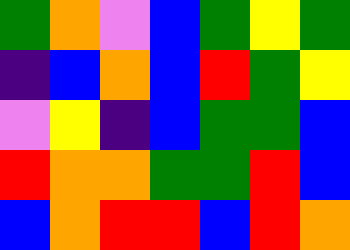[["green", "orange", "violet", "blue", "green", "yellow", "green"], ["indigo", "blue", "orange", "blue", "red", "green", "yellow"], ["violet", "yellow", "indigo", "blue", "green", "green", "blue"], ["red", "orange", "orange", "green", "green", "red", "blue"], ["blue", "orange", "red", "red", "blue", "red", "orange"]]